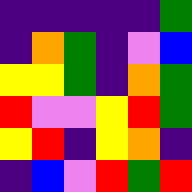[["indigo", "indigo", "indigo", "indigo", "indigo", "green"], ["indigo", "orange", "green", "indigo", "violet", "blue"], ["yellow", "yellow", "green", "indigo", "orange", "green"], ["red", "violet", "violet", "yellow", "red", "green"], ["yellow", "red", "indigo", "yellow", "orange", "indigo"], ["indigo", "blue", "violet", "red", "green", "red"]]